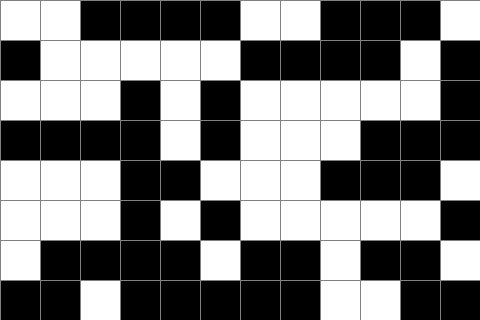[["white", "white", "black", "black", "black", "black", "white", "white", "black", "black", "black", "white"], ["black", "white", "white", "white", "white", "white", "black", "black", "black", "black", "white", "black"], ["white", "white", "white", "black", "white", "black", "white", "white", "white", "white", "white", "black"], ["black", "black", "black", "black", "white", "black", "white", "white", "white", "black", "black", "black"], ["white", "white", "white", "black", "black", "white", "white", "white", "black", "black", "black", "white"], ["white", "white", "white", "black", "white", "black", "white", "white", "white", "white", "white", "black"], ["white", "black", "black", "black", "black", "white", "black", "black", "white", "black", "black", "white"], ["black", "black", "white", "black", "black", "black", "black", "black", "white", "white", "black", "black"]]